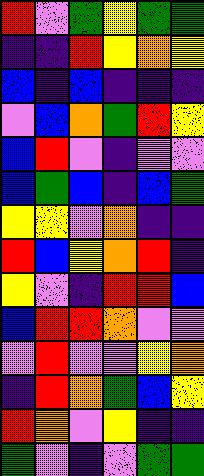[["red", "violet", "green", "yellow", "green", "green"], ["indigo", "indigo", "red", "yellow", "orange", "yellow"], ["blue", "indigo", "blue", "indigo", "indigo", "indigo"], ["violet", "blue", "orange", "green", "red", "yellow"], ["blue", "red", "violet", "indigo", "violet", "violet"], ["blue", "green", "blue", "indigo", "blue", "green"], ["yellow", "yellow", "violet", "orange", "indigo", "indigo"], ["red", "blue", "yellow", "orange", "red", "indigo"], ["yellow", "violet", "indigo", "red", "red", "blue"], ["blue", "red", "red", "orange", "violet", "violet"], ["violet", "red", "violet", "violet", "yellow", "orange"], ["indigo", "red", "orange", "green", "blue", "yellow"], ["red", "orange", "violet", "yellow", "indigo", "indigo"], ["green", "violet", "indigo", "violet", "green", "green"]]